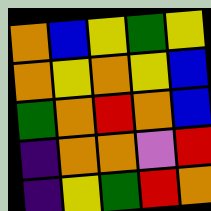[["orange", "blue", "yellow", "green", "yellow"], ["orange", "yellow", "orange", "yellow", "blue"], ["green", "orange", "red", "orange", "blue"], ["indigo", "orange", "orange", "violet", "red"], ["indigo", "yellow", "green", "red", "orange"]]